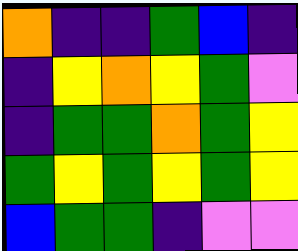[["orange", "indigo", "indigo", "green", "blue", "indigo"], ["indigo", "yellow", "orange", "yellow", "green", "violet"], ["indigo", "green", "green", "orange", "green", "yellow"], ["green", "yellow", "green", "yellow", "green", "yellow"], ["blue", "green", "green", "indigo", "violet", "violet"]]